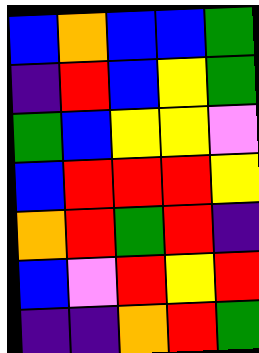[["blue", "orange", "blue", "blue", "green"], ["indigo", "red", "blue", "yellow", "green"], ["green", "blue", "yellow", "yellow", "violet"], ["blue", "red", "red", "red", "yellow"], ["orange", "red", "green", "red", "indigo"], ["blue", "violet", "red", "yellow", "red"], ["indigo", "indigo", "orange", "red", "green"]]